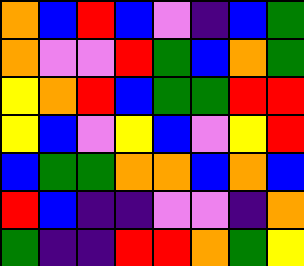[["orange", "blue", "red", "blue", "violet", "indigo", "blue", "green"], ["orange", "violet", "violet", "red", "green", "blue", "orange", "green"], ["yellow", "orange", "red", "blue", "green", "green", "red", "red"], ["yellow", "blue", "violet", "yellow", "blue", "violet", "yellow", "red"], ["blue", "green", "green", "orange", "orange", "blue", "orange", "blue"], ["red", "blue", "indigo", "indigo", "violet", "violet", "indigo", "orange"], ["green", "indigo", "indigo", "red", "red", "orange", "green", "yellow"]]